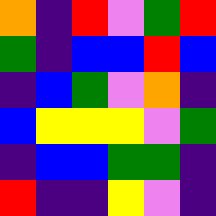[["orange", "indigo", "red", "violet", "green", "red"], ["green", "indigo", "blue", "blue", "red", "blue"], ["indigo", "blue", "green", "violet", "orange", "indigo"], ["blue", "yellow", "yellow", "yellow", "violet", "green"], ["indigo", "blue", "blue", "green", "green", "indigo"], ["red", "indigo", "indigo", "yellow", "violet", "indigo"]]